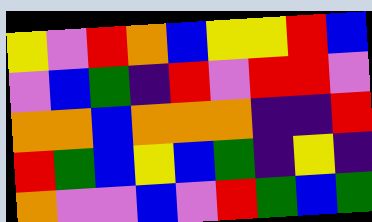[["yellow", "violet", "red", "orange", "blue", "yellow", "yellow", "red", "blue"], ["violet", "blue", "green", "indigo", "red", "violet", "red", "red", "violet"], ["orange", "orange", "blue", "orange", "orange", "orange", "indigo", "indigo", "red"], ["red", "green", "blue", "yellow", "blue", "green", "indigo", "yellow", "indigo"], ["orange", "violet", "violet", "blue", "violet", "red", "green", "blue", "green"]]